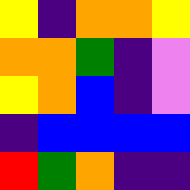[["yellow", "indigo", "orange", "orange", "yellow"], ["orange", "orange", "green", "indigo", "violet"], ["yellow", "orange", "blue", "indigo", "violet"], ["indigo", "blue", "blue", "blue", "blue"], ["red", "green", "orange", "indigo", "indigo"]]